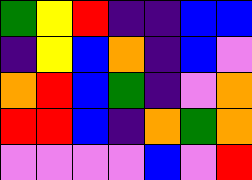[["green", "yellow", "red", "indigo", "indigo", "blue", "blue"], ["indigo", "yellow", "blue", "orange", "indigo", "blue", "violet"], ["orange", "red", "blue", "green", "indigo", "violet", "orange"], ["red", "red", "blue", "indigo", "orange", "green", "orange"], ["violet", "violet", "violet", "violet", "blue", "violet", "red"]]